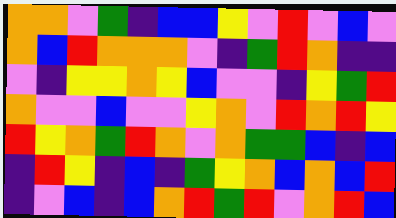[["orange", "orange", "violet", "green", "indigo", "blue", "blue", "yellow", "violet", "red", "violet", "blue", "violet"], ["orange", "blue", "red", "orange", "orange", "orange", "violet", "indigo", "green", "red", "orange", "indigo", "indigo"], ["violet", "indigo", "yellow", "yellow", "orange", "yellow", "blue", "violet", "violet", "indigo", "yellow", "green", "red"], ["orange", "violet", "violet", "blue", "violet", "violet", "yellow", "orange", "violet", "red", "orange", "red", "yellow"], ["red", "yellow", "orange", "green", "red", "orange", "violet", "orange", "green", "green", "blue", "indigo", "blue"], ["indigo", "red", "yellow", "indigo", "blue", "indigo", "green", "yellow", "orange", "blue", "orange", "blue", "red"], ["indigo", "violet", "blue", "indigo", "blue", "orange", "red", "green", "red", "violet", "orange", "red", "blue"]]